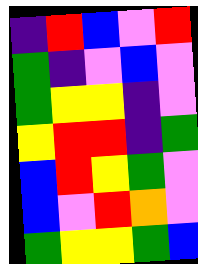[["indigo", "red", "blue", "violet", "red"], ["green", "indigo", "violet", "blue", "violet"], ["green", "yellow", "yellow", "indigo", "violet"], ["yellow", "red", "red", "indigo", "green"], ["blue", "red", "yellow", "green", "violet"], ["blue", "violet", "red", "orange", "violet"], ["green", "yellow", "yellow", "green", "blue"]]